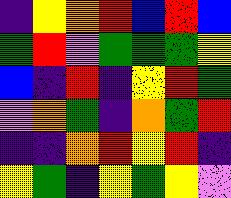[["indigo", "yellow", "orange", "red", "blue", "red", "blue"], ["green", "red", "violet", "green", "green", "green", "yellow"], ["blue", "indigo", "red", "indigo", "yellow", "red", "green"], ["violet", "orange", "green", "indigo", "orange", "green", "red"], ["indigo", "indigo", "orange", "red", "yellow", "red", "indigo"], ["yellow", "green", "indigo", "yellow", "green", "yellow", "violet"]]